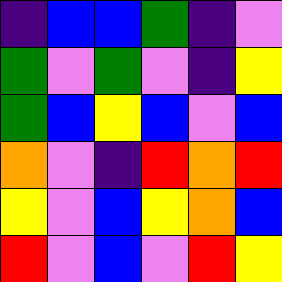[["indigo", "blue", "blue", "green", "indigo", "violet"], ["green", "violet", "green", "violet", "indigo", "yellow"], ["green", "blue", "yellow", "blue", "violet", "blue"], ["orange", "violet", "indigo", "red", "orange", "red"], ["yellow", "violet", "blue", "yellow", "orange", "blue"], ["red", "violet", "blue", "violet", "red", "yellow"]]